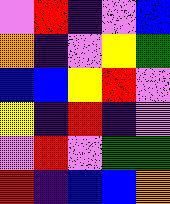[["violet", "red", "indigo", "violet", "blue"], ["orange", "indigo", "violet", "yellow", "green"], ["blue", "blue", "yellow", "red", "violet"], ["yellow", "indigo", "red", "indigo", "violet"], ["violet", "red", "violet", "green", "green"], ["red", "indigo", "blue", "blue", "orange"]]